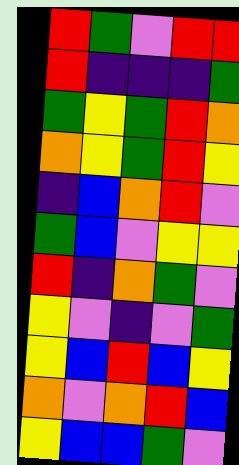[["red", "green", "violet", "red", "red"], ["red", "indigo", "indigo", "indigo", "green"], ["green", "yellow", "green", "red", "orange"], ["orange", "yellow", "green", "red", "yellow"], ["indigo", "blue", "orange", "red", "violet"], ["green", "blue", "violet", "yellow", "yellow"], ["red", "indigo", "orange", "green", "violet"], ["yellow", "violet", "indigo", "violet", "green"], ["yellow", "blue", "red", "blue", "yellow"], ["orange", "violet", "orange", "red", "blue"], ["yellow", "blue", "blue", "green", "violet"]]